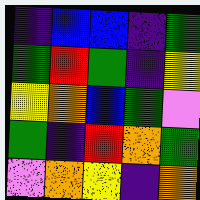[["indigo", "blue", "blue", "indigo", "green"], ["green", "red", "green", "indigo", "yellow"], ["yellow", "orange", "blue", "green", "violet"], ["green", "indigo", "red", "orange", "green"], ["violet", "orange", "yellow", "indigo", "orange"]]